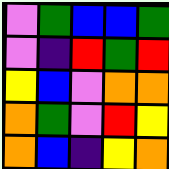[["violet", "green", "blue", "blue", "green"], ["violet", "indigo", "red", "green", "red"], ["yellow", "blue", "violet", "orange", "orange"], ["orange", "green", "violet", "red", "yellow"], ["orange", "blue", "indigo", "yellow", "orange"]]